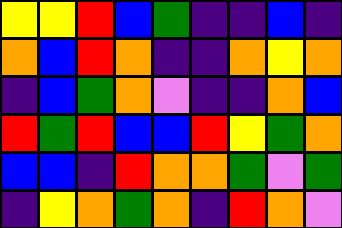[["yellow", "yellow", "red", "blue", "green", "indigo", "indigo", "blue", "indigo"], ["orange", "blue", "red", "orange", "indigo", "indigo", "orange", "yellow", "orange"], ["indigo", "blue", "green", "orange", "violet", "indigo", "indigo", "orange", "blue"], ["red", "green", "red", "blue", "blue", "red", "yellow", "green", "orange"], ["blue", "blue", "indigo", "red", "orange", "orange", "green", "violet", "green"], ["indigo", "yellow", "orange", "green", "orange", "indigo", "red", "orange", "violet"]]